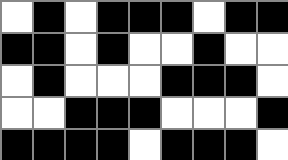[["white", "black", "white", "black", "black", "black", "white", "black", "black"], ["black", "black", "white", "black", "white", "white", "black", "white", "white"], ["white", "black", "white", "white", "white", "black", "black", "black", "white"], ["white", "white", "black", "black", "black", "white", "white", "white", "black"], ["black", "black", "black", "black", "white", "black", "black", "black", "white"]]